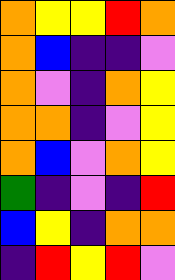[["orange", "yellow", "yellow", "red", "orange"], ["orange", "blue", "indigo", "indigo", "violet"], ["orange", "violet", "indigo", "orange", "yellow"], ["orange", "orange", "indigo", "violet", "yellow"], ["orange", "blue", "violet", "orange", "yellow"], ["green", "indigo", "violet", "indigo", "red"], ["blue", "yellow", "indigo", "orange", "orange"], ["indigo", "red", "yellow", "red", "violet"]]